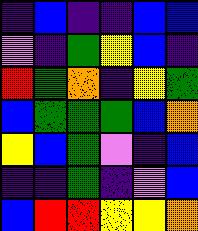[["indigo", "blue", "indigo", "indigo", "blue", "blue"], ["violet", "indigo", "green", "yellow", "blue", "indigo"], ["red", "green", "orange", "indigo", "yellow", "green"], ["blue", "green", "green", "green", "blue", "orange"], ["yellow", "blue", "green", "violet", "indigo", "blue"], ["indigo", "indigo", "green", "indigo", "violet", "blue"], ["blue", "red", "red", "yellow", "yellow", "orange"]]